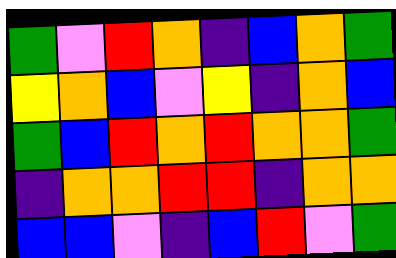[["green", "violet", "red", "orange", "indigo", "blue", "orange", "green"], ["yellow", "orange", "blue", "violet", "yellow", "indigo", "orange", "blue"], ["green", "blue", "red", "orange", "red", "orange", "orange", "green"], ["indigo", "orange", "orange", "red", "red", "indigo", "orange", "orange"], ["blue", "blue", "violet", "indigo", "blue", "red", "violet", "green"]]